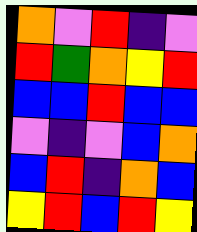[["orange", "violet", "red", "indigo", "violet"], ["red", "green", "orange", "yellow", "red"], ["blue", "blue", "red", "blue", "blue"], ["violet", "indigo", "violet", "blue", "orange"], ["blue", "red", "indigo", "orange", "blue"], ["yellow", "red", "blue", "red", "yellow"]]